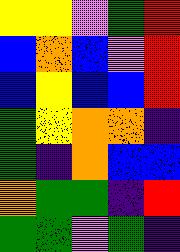[["yellow", "yellow", "violet", "green", "red"], ["blue", "orange", "blue", "violet", "red"], ["blue", "yellow", "blue", "blue", "red"], ["green", "yellow", "orange", "orange", "indigo"], ["green", "indigo", "orange", "blue", "blue"], ["orange", "green", "green", "indigo", "red"], ["green", "green", "violet", "green", "indigo"]]